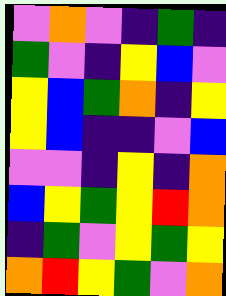[["violet", "orange", "violet", "indigo", "green", "indigo"], ["green", "violet", "indigo", "yellow", "blue", "violet"], ["yellow", "blue", "green", "orange", "indigo", "yellow"], ["yellow", "blue", "indigo", "indigo", "violet", "blue"], ["violet", "violet", "indigo", "yellow", "indigo", "orange"], ["blue", "yellow", "green", "yellow", "red", "orange"], ["indigo", "green", "violet", "yellow", "green", "yellow"], ["orange", "red", "yellow", "green", "violet", "orange"]]